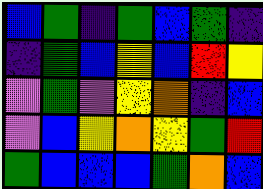[["blue", "green", "indigo", "green", "blue", "green", "indigo"], ["indigo", "green", "blue", "yellow", "blue", "red", "yellow"], ["violet", "green", "violet", "yellow", "orange", "indigo", "blue"], ["violet", "blue", "yellow", "orange", "yellow", "green", "red"], ["green", "blue", "blue", "blue", "green", "orange", "blue"]]